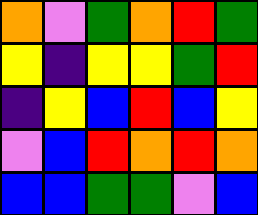[["orange", "violet", "green", "orange", "red", "green"], ["yellow", "indigo", "yellow", "yellow", "green", "red"], ["indigo", "yellow", "blue", "red", "blue", "yellow"], ["violet", "blue", "red", "orange", "red", "orange"], ["blue", "blue", "green", "green", "violet", "blue"]]